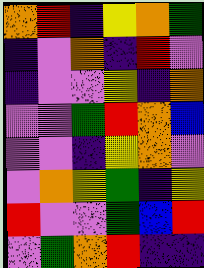[["orange", "red", "indigo", "yellow", "orange", "green"], ["indigo", "violet", "orange", "indigo", "red", "violet"], ["indigo", "violet", "violet", "yellow", "indigo", "orange"], ["violet", "violet", "green", "red", "orange", "blue"], ["violet", "violet", "indigo", "yellow", "orange", "violet"], ["violet", "orange", "yellow", "green", "indigo", "yellow"], ["red", "violet", "violet", "green", "blue", "red"], ["violet", "green", "orange", "red", "indigo", "indigo"]]